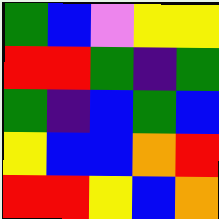[["green", "blue", "violet", "yellow", "yellow"], ["red", "red", "green", "indigo", "green"], ["green", "indigo", "blue", "green", "blue"], ["yellow", "blue", "blue", "orange", "red"], ["red", "red", "yellow", "blue", "orange"]]